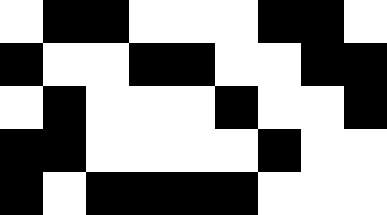[["white", "black", "black", "white", "white", "white", "black", "black", "white"], ["black", "white", "white", "black", "black", "white", "white", "black", "black"], ["white", "black", "white", "white", "white", "black", "white", "white", "black"], ["black", "black", "white", "white", "white", "white", "black", "white", "white"], ["black", "white", "black", "black", "black", "black", "white", "white", "white"]]